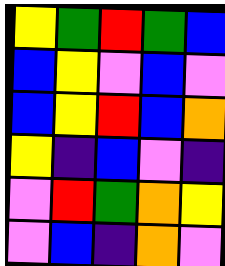[["yellow", "green", "red", "green", "blue"], ["blue", "yellow", "violet", "blue", "violet"], ["blue", "yellow", "red", "blue", "orange"], ["yellow", "indigo", "blue", "violet", "indigo"], ["violet", "red", "green", "orange", "yellow"], ["violet", "blue", "indigo", "orange", "violet"]]